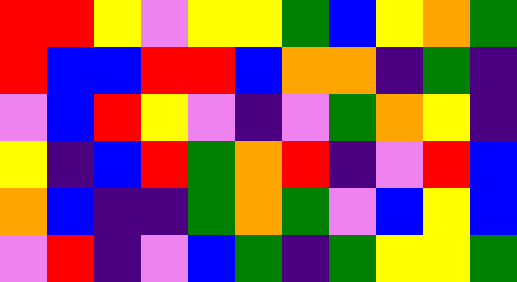[["red", "red", "yellow", "violet", "yellow", "yellow", "green", "blue", "yellow", "orange", "green"], ["red", "blue", "blue", "red", "red", "blue", "orange", "orange", "indigo", "green", "indigo"], ["violet", "blue", "red", "yellow", "violet", "indigo", "violet", "green", "orange", "yellow", "indigo"], ["yellow", "indigo", "blue", "red", "green", "orange", "red", "indigo", "violet", "red", "blue"], ["orange", "blue", "indigo", "indigo", "green", "orange", "green", "violet", "blue", "yellow", "blue"], ["violet", "red", "indigo", "violet", "blue", "green", "indigo", "green", "yellow", "yellow", "green"]]